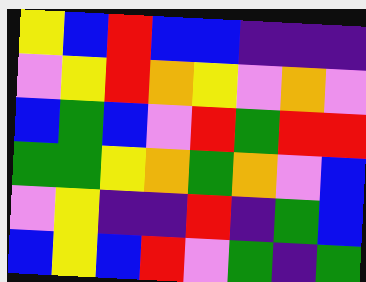[["yellow", "blue", "red", "blue", "blue", "indigo", "indigo", "indigo"], ["violet", "yellow", "red", "orange", "yellow", "violet", "orange", "violet"], ["blue", "green", "blue", "violet", "red", "green", "red", "red"], ["green", "green", "yellow", "orange", "green", "orange", "violet", "blue"], ["violet", "yellow", "indigo", "indigo", "red", "indigo", "green", "blue"], ["blue", "yellow", "blue", "red", "violet", "green", "indigo", "green"]]